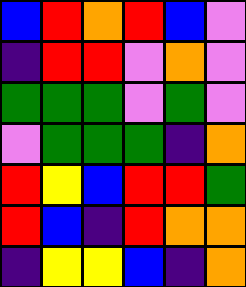[["blue", "red", "orange", "red", "blue", "violet"], ["indigo", "red", "red", "violet", "orange", "violet"], ["green", "green", "green", "violet", "green", "violet"], ["violet", "green", "green", "green", "indigo", "orange"], ["red", "yellow", "blue", "red", "red", "green"], ["red", "blue", "indigo", "red", "orange", "orange"], ["indigo", "yellow", "yellow", "blue", "indigo", "orange"]]